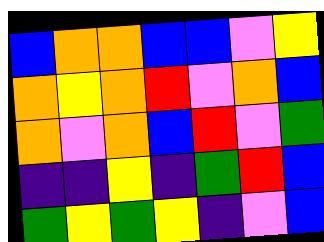[["blue", "orange", "orange", "blue", "blue", "violet", "yellow"], ["orange", "yellow", "orange", "red", "violet", "orange", "blue"], ["orange", "violet", "orange", "blue", "red", "violet", "green"], ["indigo", "indigo", "yellow", "indigo", "green", "red", "blue"], ["green", "yellow", "green", "yellow", "indigo", "violet", "blue"]]